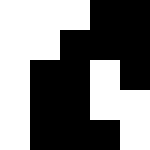[["white", "white", "white", "black", "black"], ["white", "white", "black", "black", "black"], ["white", "black", "black", "white", "black"], ["white", "black", "black", "white", "white"], ["white", "black", "black", "black", "white"]]